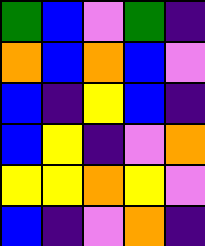[["green", "blue", "violet", "green", "indigo"], ["orange", "blue", "orange", "blue", "violet"], ["blue", "indigo", "yellow", "blue", "indigo"], ["blue", "yellow", "indigo", "violet", "orange"], ["yellow", "yellow", "orange", "yellow", "violet"], ["blue", "indigo", "violet", "orange", "indigo"]]